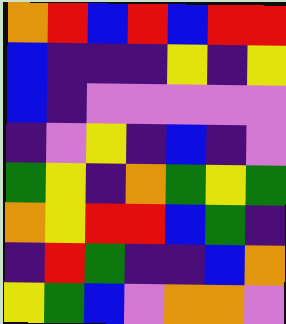[["orange", "red", "blue", "red", "blue", "red", "red"], ["blue", "indigo", "indigo", "indigo", "yellow", "indigo", "yellow"], ["blue", "indigo", "violet", "violet", "violet", "violet", "violet"], ["indigo", "violet", "yellow", "indigo", "blue", "indigo", "violet"], ["green", "yellow", "indigo", "orange", "green", "yellow", "green"], ["orange", "yellow", "red", "red", "blue", "green", "indigo"], ["indigo", "red", "green", "indigo", "indigo", "blue", "orange"], ["yellow", "green", "blue", "violet", "orange", "orange", "violet"]]